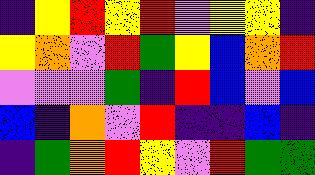[["indigo", "yellow", "red", "yellow", "red", "violet", "yellow", "yellow", "indigo"], ["yellow", "orange", "violet", "red", "green", "yellow", "blue", "orange", "red"], ["violet", "violet", "violet", "green", "indigo", "red", "blue", "violet", "blue"], ["blue", "indigo", "orange", "violet", "red", "indigo", "indigo", "blue", "indigo"], ["indigo", "green", "orange", "red", "yellow", "violet", "red", "green", "green"]]